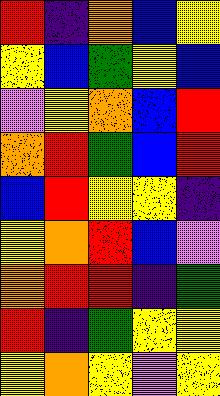[["red", "indigo", "orange", "blue", "yellow"], ["yellow", "blue", "green", "yellow", "blue"], ["violet", "yellow", "orange", "blue", "red"], ["orange", "red", "green", "blue", "red"], ["blue", "red", "yellow", "yellow", "indigo"], ["yellow", "orange", "red", "blue", "violet"], ["orange", "red", "red", "indigo", "green"], ["red", "indigo", "green", "yellow", "yellow"], ["yellow", "orange", "yellow", "violet", "yellow"]]